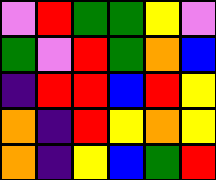[["violet", "red", "green", "green", "yellow", "violet"], ["green", "violet", "red", "green", "orange", "blue"], ["indigo", "red", "red", "blue", "red", "yellow"], ["orange", "indigo", "red", "yellow", "orange", "yellow"], ["orange", "indigo", "yellow", "blue", "green", "red"]]